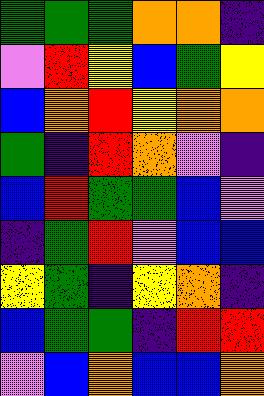[["green", "green", "green", "orange", "orange", "indigo"], ["violet", "red", "yellow", "blue", "green", "yellow"], ["blue", "orange", "red", "yellow", "orange", "orange"], ["green", "indigo", "red", "orange", "violet", "indigo"], ["blue", "red", "green", "green", "blue", "violet"], ["indigo", "green", "red", "violet", "blue", "blue"], ["yellow", "green", "indigo", "yellow", "orange", "indigo"], ["blue", "green", "green", "indigo", "red", "red"], ["violet", "blue", "orange", "blue", "blue", "orange"]]